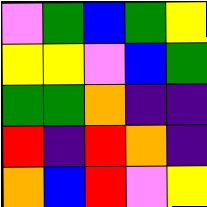[["violet", "green", "blue", "green", "yellow"], ["yellow", "yellow", "violet", "blue", "green"], ["green", "green", "orange", "indigo", "indigo"], ["red", "indigo", "red", "orange", "indigo"], ["orange", "blue", "red", "violet", "yellow"]]